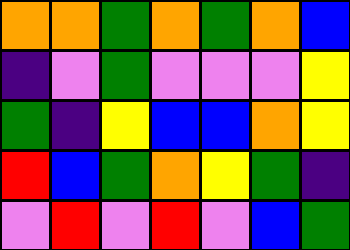[["orange", "orange", "green", "orange", "green", "orange", "blue"], ["indigo", "violet", "green", "violet", "violet", "violet", "yellow"], ["green", "indigo", "yellow", "blue", "blue", "orange", "yellow"], ["red", "blue", "green", "orange", "yellow", "green", "indigo"], ["violet", "red", "violet", "red", "violet", "blue", "green"]]